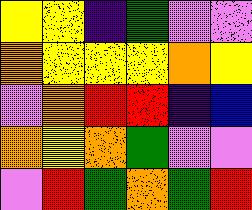[["yellow", "yellow", "indigo", "green", "violet", "violet"], ["orange", "yellow", "yellow", "yellow", "orange", "yellow"], ["violet", "orange", "red", "red", "indigo", "blue"], ["orange", "yellow", "orange", "green", "violet", "violet"], ["violet", "red", "green", "orange", "green", "red"]]